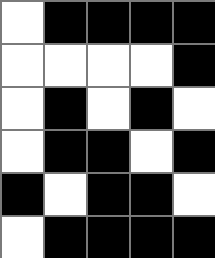[["white", "black", "black", "black", "black"], ["white", "white", "white", "white", "black"], ["white", "black", "white", "black", "white"], ["white", "black", "black", "white", "black"], ["black", "white", "black", "black", "white"], ["white", "black", "black", "black", "black"]]